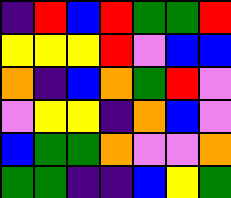[["indigo", "red", "blue", "red", "green", "green", "red"], ["yellow", "yellow", "yellow", "red", "violet", "blue", "blue"], ["orange", "indigo", "blue", "orange", "green", "red", "violet"], ["violet", "yellow", "yellow", "indigo", "orange", "blue", "violet"], ["blue", "green", "green", "orange", "violet", "violet", "orange"], ["green", "green", "indigo", "indigo", "blue", "yellow", "green"]]